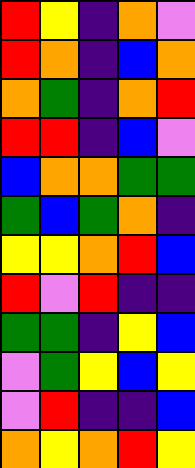[["red", "yellow", "indigo", "orange", "violet"], ["red", "orange", "indigo", "blue", "orange"], ["orange", "green", "indigo", "orange", "red"], ["red", "red", "indigo", "blue", "violet"], ["blue", "orange", "orange", "green", "green"], ["green", "blue", "green", "orange", "indigo"], ["yellow", "yellow", "orange", "red", "blue"], ["red", "violet", "red", "indigo", "indigo"], ["green", "green", "indigo", "yellow", "blue"], ["violet", "green", "yellow", "blue", "yellow"], ["violet", "red", "indigo", "indigo", "blue"], ["orange", "yellow", "orange", "red", "yellow"]]